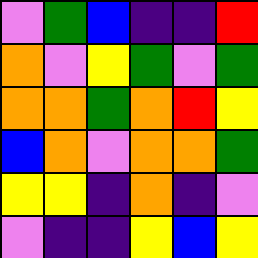[["violet", "green", "blue", "indigo", "indigo", "red"], ["orange", "violet", "yellow", "green", "violet", "green"], ["orange", "orange", "green", "orange", "red", "yellow"], ["blue", "orange", "violet", "orange", "orange", "green"], ["yellow", "yellow", "indigo", "orange", "indigo", "violet"], ["violet", "indigo", "indigo", "yellow", "blue", "yellow"]]